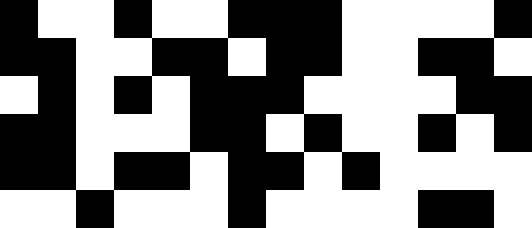[["black", "white", "white", "black", "white", "white", "black", "black", "black", "white", "white", "white", "white", "black"], ["black", "black", "white", "white", "black", "black", "white", "black", "black", "white", "white", "black", "black", "white"], ["white", "black", "white", "black", "white", "black", "black", "black", "white", "white", "white", "white", "black", "black"], ["black", "black", "white", "white", "white", "black", "black", "white", "black", "white", "white", "black", "white", "black"], ["black", "black", "white", "black", "black", "white", "black", "black", "white", "black", "white", "white", "white", "white"], ["white", "white", "black", "white", "white", "white", "black", "white", "white", "white", "white", "black", "black", "white"]]